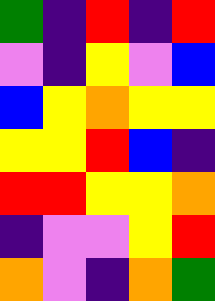[["green", "indigo", "red", "indigo", "red"], ["violet", "indigo", "yellow", "violet", "blue"], ["blue", "yellow", "orange", "yellow", "yellow"], ["yellow", "yellow", "red", "blue", "indigo"], ["red", "red", "yellow", "yellow", "orange"], ["indigo", "violet", "violet", "yellow", "red"], ["orange", "violet", "indigo", "orange", "green"]]